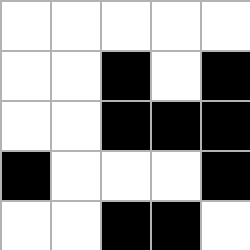[["white", "white", "white", "white", "white"], ["white", "white", "black", "white", "black"], ["white", "white", "black", "black", "black"], ["black", "white", "white", "white", "black"], ["white", "white", "black", "black", "white"]]